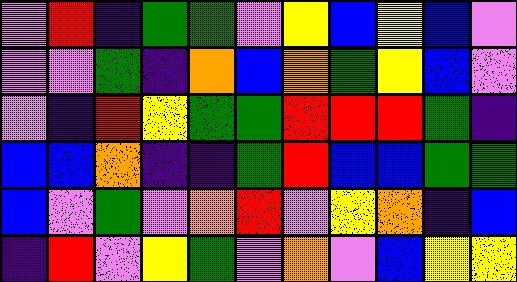[["violet", "red", "indigo", "green", "green", "violet", "yellow", "blue", "yellow", "blue", "violet"], ["violet", "violet", "green", "indigo", "orange", "blue", "orange", "green", "yellow", "blue", "violet"], ["violet", "indigo", "red", "yellow", "green", "green", "red", "red", "red", "green", "indigo"], ["blue", "blue", "orange", "indigo", "indigo", "green", "red", "blue", "blue", "green", "green"], ["blue", "violet", "green", "violet", "orange", "red", "violet", "yellow", "orange", "indigo", "blue"], ["indigo", "red", "violet", "yellow", "green", "violet", "orange", "violet", "blue", "yellow", "yellow"]]